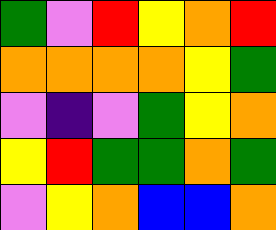[["green", "violet", "red", "yellow", "orange", "red"], ["orange", "orange", "orange", "orange", "yellow", "green"], ["violet", "indigo", "violet", "green", "yellow", "orange"], ["yellow", "red", "green", "green", "orange", "green"], ["violet", "yellow", "orange", "blue", "blue", "orange"]]